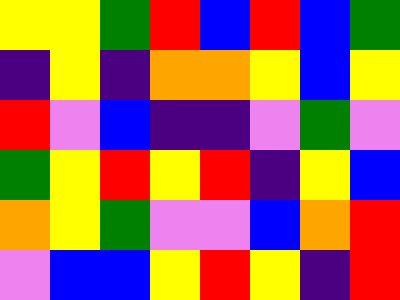[["yellow", "yellow", "green", "red", "blue", "red", "blue", "green"], ["indigo", "yellow", "indigo", "orange", "orange", "yellow", "blue", "yellow"], ["red", "violet", "blue", "indigo", "indigo", "violet", "green", "violet"], ["green", "yellow", "red", "yellow", "red", "indigo", "yellow", "blue"], ["orange", "yellow", "green", "violet", "violet", "blue", "orange", "red"], ["violet", "blue", "blue", "yellow", "red", "yellow", "indigo", "red"]]